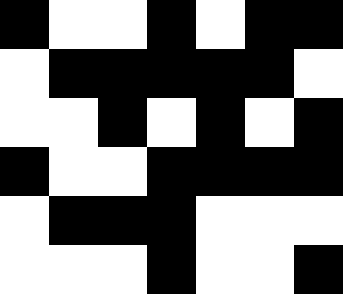[["black", "white", "white", "black", "white", "black", "black"], ["white", "black", "black", "black", "black", "black", "white"], ["white", "white", "black", "white", "black", "white", "black"], ["black", "white", "white", "black", "black", "black", "black"], ["white", "black", "black", "black", "white", "white", "white"], ["white", "white", "white", "black", "white", "white", "black"]]